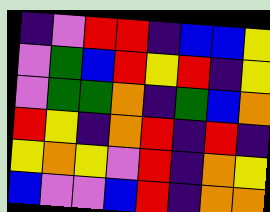[["indigo", "violet", "red", "red", "indigo", "blue", "blue", "yellow"], ["violet", "green", "blue", "red", "yellow", "red", "indigo", "yellow"], ["violet", "green", "green", "orange", "indigo", "green", "blue", "orange"], ["red", "yellow", "indigo", "orange", "red", "indigo", "red", "indigo"], ["yellow", "orange", "yellow", "violet", "red", "indigo", "orange", "yellow"], ["blue", "violet", "violet", "blue", "red", "indigo", "orange", "orange"]]